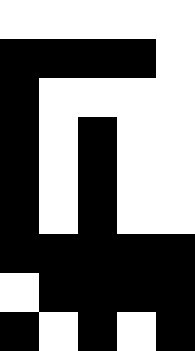[["white", "white", "white", "white", "white"], ["black", "black", "black", "black", "white"], ["black", "white", "white", "white", "white"], ["black", "white", "black", "white", "white"], ["black", "white", "black", "white", "white"], ["black", "white", "black", "white", "white"], ["black", "black", "black", "black", "black"], ["white", "black", "black", "black", "black"], ["black", "white", "black", "white", "black"]]